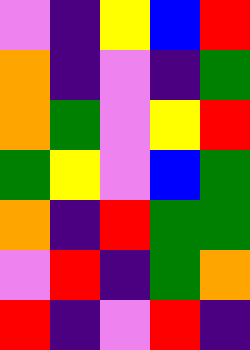[["violet", "indigo", "yellow", "blue", "red"], ["orange", "indigo", "violet", "indigo", "green"], ["orange", "green", "violet", "yellow", "red"], ["green", "yellow", "violet", "blue", "green"], ["orange", "indigo", "red", "green", "green"], ["violet", "red", "indigo", "green", "orange"], ["red", "indigo", "violet", "red", "indigo"]]